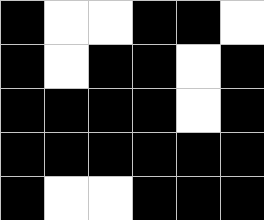[["black", "white", "white", "black", "black", "white"], ["black", "white", "black", "black", "white", "black"], ["black", "black", "black", "black", "white", "black"], ["black", "black", "black", "black", "black", "black"], ["black", "white", "white", "black", "black", "black"]]